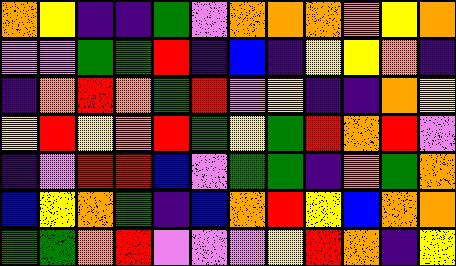[["orange", "yellow", "indigo", "indigo", "green", "violet", "orange", "orange", "orange", "orange", "yellow", "orange"], ["violet", "violet", "green", "green", "red", "indigo", "blue", "indigo", "yellow", "yellow", "orange", "indigo"], ["indigo", "orange", "red", "orange", "green", "red", "violet", "yellow", "indigo", "indigo", "orange", "yellow"], ["yellow", "red", "yellow", "orange", "red", "green", "yellow", "green", "red", "orange", "red", "violet"], ["indigo", "violet", "red", "red", "blue", "violet", "green", "green", "indigo", "orange", "green", "orange"], ["blue", "yellow", "orange", "green", "indigo", "blue", "orange", "red", "yellow", "blue", "orange", "orange"], ["green", "green", "orange", "red", "violet", "violet", "violet", "yellow", "red", "orange", "indigo", "yellow"]]